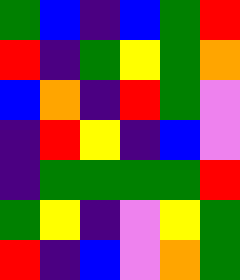[["green", "blue", "indigo", "blue", "green", "red"], ["red", "indigo", "green", "yellow", "green", "orange"], ["blue", "orange", "indigo", "red", "green", "violet"], ["indigo", "red", "yellow", "indigo", "blue", "violet"], ["indigo", "green", "green", "green", "green", "red"], ["green", "yellow", "indigo", "violet", "yellow", "green"], ["red", "indigo", "blue", "violet", "orange", "green"]]